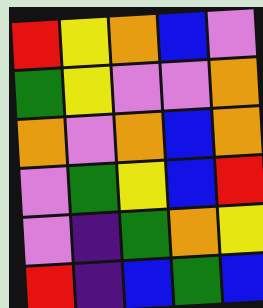[["red", "yellow", "orange", "blue", "violet"], ["green", "yellow", "violet", "violet", "orange"], ["orange", "violet", "orange", "blue", "orange"], ["violet", "green", "yellow", "blue", "red"], ["violet", "indigo", "green", "orange", "yellow"], ["red", "indigo", "blue", "green", "blue"]]